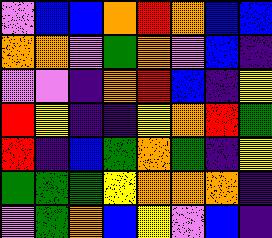[["violet", "blue", "blue", "orange", "red", "orange", "blue", "blue"], ["orange", "orange", "violet", "green", "orange", "violet", "blue", "indigo"], ["violet", "violet", "indigo", "orange", "red", "blue", "indigo", "yellow"], ["red", "yellow", "indigo", "indigo", "yellow", "orange", "red", "green"], ["red", "indigo", "blue", "green", "orange", "green", "indigo", "yellow"], ["green", "green", "green", "yellow", "orange", "orange", "orange", "indigo"], ["violet", "green", "orange", "blue", "yellow", "violet", "blue", "indigo"]]